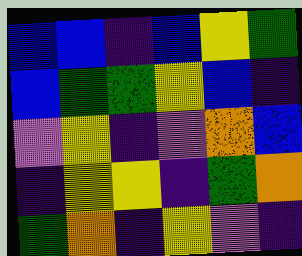[["blue", "blue", "indigo", "blue", "yellow", "green"], ["blue", "green", "green", "yellow", "blue", "indigo"], ["violet", "yellow", "indigo", "violet", "orange", "blue"], ["indigo", "yellow", "yellow", "indigo", "green", "orange"], ["green", "orange", "indigo", "yellow", "violet", "indigo"]]